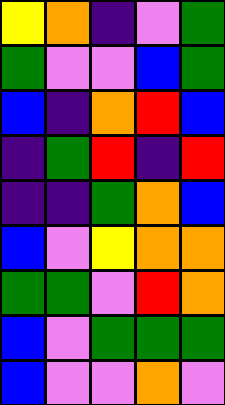[["yellow", "orange", "indigo", "violet", "green"], ["green", "violet", "violet", "blue", "green"], ["blue", "indigo", "orange", "red", "blue"], ["indigo", "green", "red", "indigo", "red"], ["indigo", "indigo", "green", "orange", "blue"], ["blue", "violet", "yellow", "orange", "orange"], ["green", "green", "violet", "red", "orange"], ["blue", "violet", "green", "green", "green"], ["blue", "violet", "violet", "orange", "violet"]]